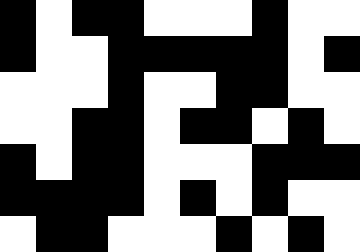[["black", "white", "black", "black", "white", "white", "white", "black", "white", "white"], ["black", "white", "white", "black", "black", "black", "black", "black", "white", "black"], ["white", "white", "white", "black", "white", "white", "black", "black", "white", "white"], ["white", "white", "black", "black", "white", "black", "black", "white", "black", "white"], ["black", "white", "black", "black", "white", "white", "white", "black", "black", "black"], ["black", "black", "black", "black", "white", "black", "white", "black", "white", "white"], ["white", "black", "black", "white", "white", "white", "black", "white", "black", "white"]]